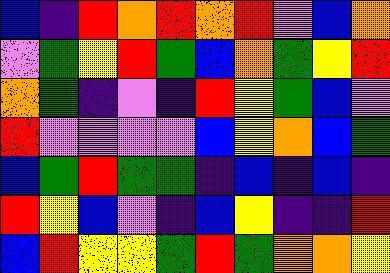[["blue", "indigo", "red", "orange", "red", "orange", "red", "violet", "blue", "orange"], ["violet", "green", "yellow", "red", "green", "blue", "orange", "green", "yellow", "red"], ["orange", "green", "indigo", "violet", "indigo", "red", "yellow", "green", "blue", "violet"], ["red", "violet", "violet", "violet", "violet", "blue", "yellow", "orange", "blue", "green"], ["blue", "green", "red", "green", "green", "indigo", "blue", "indigo", "blue", "indigo"], ["red", "yellow", "blue", "violet", "indigo", "blue", "yellow", "indigo", "indigo", "red"], ["blue", "red", "yellow", "yellow", "green", "red", "green", "orange", "orange", "yellow"]]